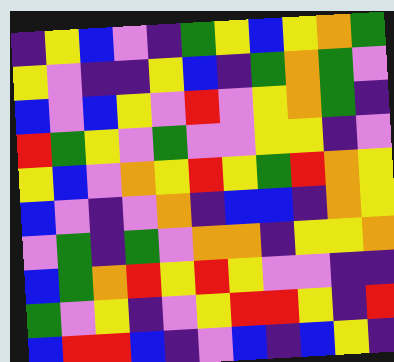[["indigo", "yellow", "blue", "violet", "indigo", "green", "yellow", "blue", "yellow", "orange", "green"], ["yellow", "violet", "indigo", "indigo", "yellow", "blue", "indigo", "green", "orange", "green", "violet"], ["blue", "violet", "blue", "yellow", "violet", "red", "violet", "yellow", "orange", "green", "indigo"], ["red", "green", "yellow", "violet", "green", "violet", "violet", "yellow", "yellow", "indigo", "violet"], ["yellow", "blue", "violet", "orange", "yellow", "red", "yellow", "green", "red", "orange", "yellow"], ["blue", "violet", "indigo", "violet", "orange", "indigo", "blue", "blue", "indigo", "orange", "yellow"], ["violet", "green", "indigo", "green", "violet", "orange", "orange", "indigo", "yellow", "yellow", "orange"], ["blue", "green", "orange", "red", "yellow", "red", "yellow", "violet", "violet", "indigo", "indigo"], ["green", "violet", "yellow", "indigo", "violet", "yellow", "red", "red", "yellow", "indigo", "red"], ["blue", "red", "red", "blue", "indigo", "violet", "blue", "indigo", "blue", "yellow", "indigo"]]